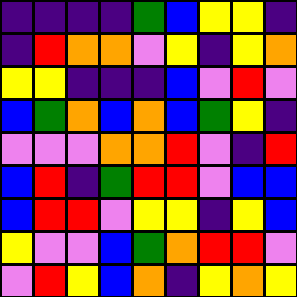[["indigo", "indigo", "indigo", "indigo", "green", "blue", "yellow", "yellow", "indigo"], ["indigo", "red", "orange", "orange", "violet", "yellow", "indigo", "yellow", "orange"], ["yellow", "yellow", "indigo", "indigo", "indigo", "blue", "violet", "red", "violet"], ["blue", "green", "orange", "blue", "orange", "blue", "green", "yellow", "indigo"], ["violet", "violet", "violet", "orange", "orange", "red", "violet", "indigo", "red"], ["blue", "red", "indigo", "green", "red", "red", "violet", "blue", "blue"], ["blue", "red", "red", "violet", "yellow", "yellow", "indigo", "yellow", "blue"], ["yellow", "violet", "violet", "blue", "green", "orange", "red", "red", "violet"], ["violet", "red", "yellow", "blue", "orange", "indigo", "yellow", "orange", "yellow"]]